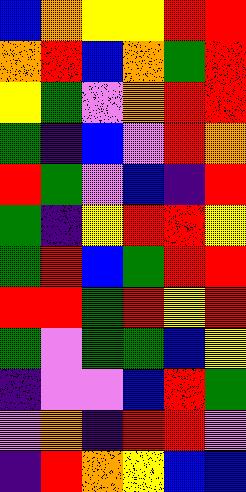[["blue", "orange", "yellow", "yellow", "red", "red"], ["orange", "red", "blue", "orange", "green", "red"], ["yellow", "green", "violet", "orange", "red", "red"], ["green", "indigo", "blue", "violet", "red", "orange"], ["red", "green", "violet", "blue", "indigo", "red"], ["green", "indigo", "yellow", "red", "red", "yellow"], ["green", "red", "blue", "green", "red", "red"], ["red", "red", "green", "red", "yellow", "red"], ["green", "violet", "green", "green", "blue", "yellow"], ["indigo", "violet", "violet", "blue", "red", "green"], ["violet", "orange", "indigo", "red", "red", "violet"], ["indigo", "red", "orange", "yellow", "blue", "blue"]]